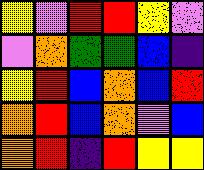[["yellow", "violet", "red", "red", "yellow", "violet"], ["violet", "orange", "green", "green", "blue", "indigo"], ["yellow", "red", "blue", "orange", "blue", "red"], ["orange", "red", "blue", "orange", "violet", "blue"], ["orange", "red", "indigo", "red", "yellow", "yellow"]]